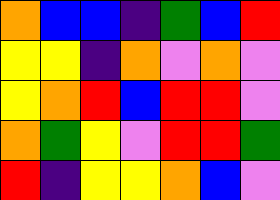[["orange", "blue", "blue", "indigo", "green", "blue", "red"], ["yellow", "yellow", "indigo", "orange", "violet", "orange", "violet"], ["yellow", "orange", "red", "blue", "red", "red", "violet"], ["orange", "green", "yellow", "violet", "red", "red", "green"], ["red", "indigo", "yellow", "yellow", "orange", "blue", "violet"]]